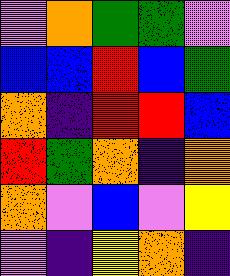[["violet", "orange", "green", "green", "violet"], ["blue", "blue", "red", "blue", "green"], ["orange", "indigo", "red", "red", "blue"], ["red", "green", "orange", "indigo", "orange"], ["orange", "violet", "blue", "violet", "yellow"], ["violet", "indigo", "yellow", "orange", "indigo"]]